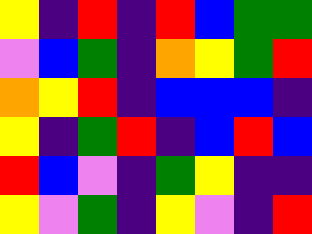[["yellow", "indigo", "red", "indigo", "red", "blue", "green", "green"], ["violet", "blue", "green", "indigo", "orange", "yellow", "green", "red"], ["orange", "yellow", "red", "indigo", "blue", "blue", "blue", "indigo"], ["yellow", "indigo", "green", "red", "indigo", "blue", "red", "blue"], ["red", "blue", "violet", "indigo", "green", "yellow", "indigo", "indigo"], ["yellow", "violet", "green", "indigo", "yellow", "violet", "indigo", "red"]]